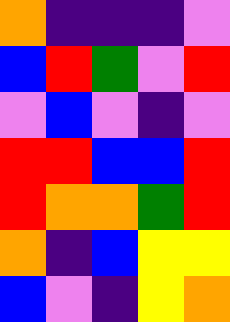[["orange", "indigo", "indigo", "indigo", "violet"], ["blue", "red", "green", "violet", "red"], ["violet", "blue", "violet", "indigo", "violet"], ["red", "red", "blue", "blue", "red"], ["red", "orange", "orange", "green", "red"], ["orange", "indigo", "blue", "yellow", "yellow"], ["blue", "violet", "indigo", "yellow", "orange"]]